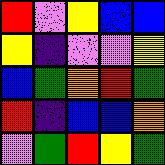[["red", "violet", "yellow", "blue", "blue"], ["yellow", "indigo", "violet", "violet", "yellow"], ["blue", "green", "orange", "red", "green"], ["red", "indigo", "blue", "blue", "orange"], ["violet", "green", "red", "yellow", "green"]]